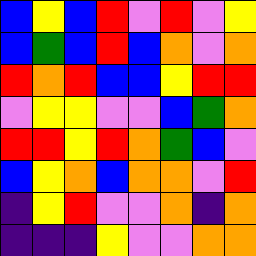[["blue", "yellow", "blue", "red", "violet", "red", "violet", "yellow"], ["blue", "green", "blue", "red", "blue", "orange", "violet", "orange"], ["red", "orange", "red", "blue", "blue", "yellow", "red", "red"], ["violet", "yellow", "yellow", "violet", "violet", "blue", "green", "orange"], ["red", "red", "yellow", "red", "orange", "green", "blue", "violet"], ["blue", "yellow", "orange", "blue", "orange", "orange", "violet", "red"], ["indigo", "yellow", "red", "violet", "violet", "orange", "indigo", "orange"], ["indigo", "indigo", "indigo", "yellow", "violet", "violet", "orange", "orange"]]